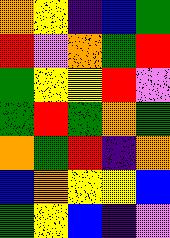[["orange", "yellow", "indigo", "blue", "green"], ["red", "violet", "orange", "green", "red"], ["green", "yellow", "yellow", "red", "violet"], ["green", "red", "green", "orange", "green"], ["orange", "green", "red", "indigo", "orange"], ["blue", "orange", "yellow", "yellow", "blue"], ["green", "yellow", "blue", "indigo", "violet"]]